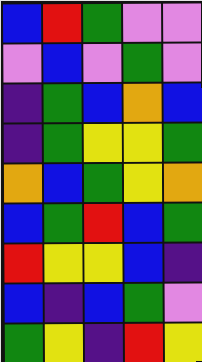[["blue", "red", "green", "violet", "violet"], ["violet", "blue", "violet", "green", "violet"], ["indigo", "green", "blue", "orange", "blue"], ["indigo", "green", "yellow", "yellow", "green"], ["orange", "blue", "green", "yellow", "orange"], ["blue", "green", "red", "blue", "green"], ["red", "yellow", "yellow", "blue", "indigo"], ["blue", "indigo", "blue", "green", "violet"], ["green", "yellow", "indigo", "red", "yellow"]]